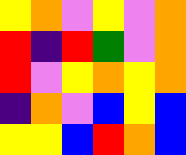[["yellow", "orange", "violet", "yellow", "violet", "orange"], ["red", "indigo", "red", "green", "violet", "orange"], ["red", "violet", "yellow", "orange", "yellow", "orange"], ["indigo", "orange", "violet", "blue", "yellow", "blue"], ["yellow", "yellow", "blue", "red", "orange", "blue"]]